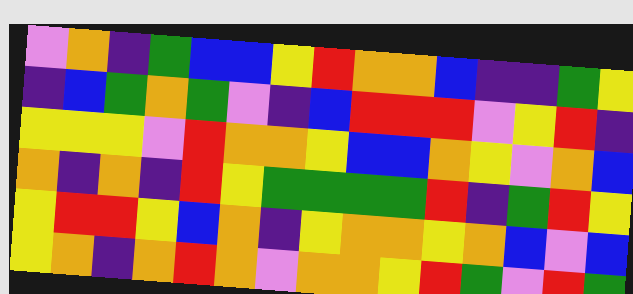[["violet", "orange", "indigo", "green", "blue", "blue", "yellow", "red", "orange", "orange", "blue", "indigo", "indigo", "green", "yellow"], ["indigo", "blue", "green", "orange", "green", "violet", "indigo", "blue", "red", "red", "red", "violet", "yellow", "red", "indigo"], ["yellow", "yellow", "yellow", "violet", "red", "orange", "orange", "yellow", "blue", "blue", "orange", "yellow", "violet", "orange", "blue"], ["orange", "indigo", "orange", "indigo", "red", "yellow", "green", "green", "green", "green", "red", "indigo", "green", "red", "yellow"], ["yellow", "red", "red", "yellow", "blue", "orange", "indigo", "yellow", "orange", "orange", "yellow", "orange", "blue", "violet", "blue"], ["yellow", "orange", "indigo", "orange", "red", "orange", "violet", "orange", "orange", "yellow", "red", "green", "violet", "red", "green"]]